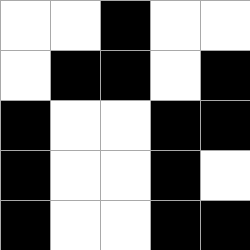[["white", "white", "black", "white", "white"], ["white", "black", "black", "white", "black"], ["black", "white", "white", "black", "black"], ["black", "white", "white", "black", "white"], ["black", "white", "white", "black", "black"]]